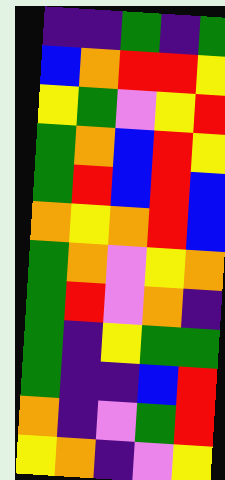[["indigo", "indigo", "green", "indigo", "green"], ["blue", "orange", "red", "red", "yellow"], ["yellow", "green", "violet", "yellow", "red"], ["green", "orange", "blue", "red", "yellow"], ["green", "red", "blue", "red", "blue"], ["orange", "yellow", "orange", "red", "blue"], ["green", "orange", "violet", "yellow", "orange"], ["green", "red", "violet", "orange", "indigo"], ["green", "indigo", "yellow", "green", "green"], ["green", "indigo", "indigo", "blue", "red"], ["orange", "indigo", "violet", "green", "red"], ["yellow", "orange", "indigo", "violet", "yellow"]]